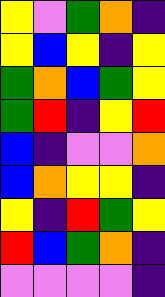[["yellow", "violet", "green", "orange", "indigo"], ["yellow", "blue", "yellow", "indigo", "yellow"], ["green", "orange", "blue", "green", "yellow"], ["green", "red", "indigo", "yellow", "red"], ["blue", "indigo", "violet", "violet", "orange"], ["blue", "orange", "yellow", "yellow", "indigo"], ["yellow", "indigo", "red", "green", "yellow"], ["red", "blue", "green", "orange", "indigo"], ["violet", "violet", "violet", "violet", "indigo"]]